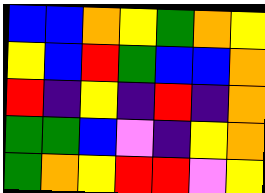[["blue", "blue", "orange", "yellow", "green", "orange", "yellow"], ["yellow", "blue", "red", "green", "blue", "blue", "orange"], ["red", "indigo", "yellow", "indigo", "red", "indigo", "orange"], ["green", "green", "blue", "violet", "indigo", "yellow", "orange"], ["green", "orange", "yellow", "red", "red", "violet", "yellow"]]